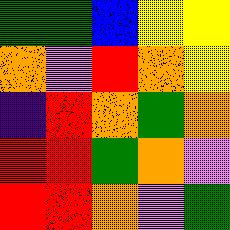[["green", "green", "blue", "yellow", "yellow"], ["orange", "violet", "red", "orange", "yellow"], ["indigo", "red", "orange", "green", "orange"], ["red", "red", "green", "orange", "violet"], ["red", "red", "orange", "violet", "green"]]